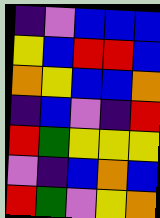[["indigo", "violet", "blue", "blue", "blue"], ["yellow", "blue", "red", "red", "blue"], ["orange", "yellow", "blue", "blue", "orange"], ["indigo", "blue", "violet", "indigo", "red"], ["red", "green", "yellow", "yellow", "yellow"], ["violet", "indigo", "blue", "orange", "blue"], ["red", "green", "violet", "yellow", "orange"]]